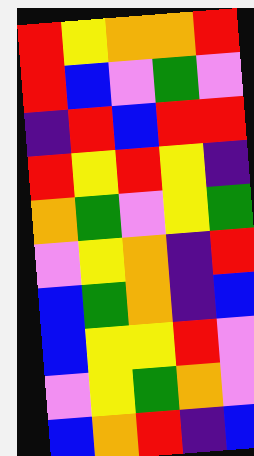[["red", "yellow", "orange", "orange", "red"], ["red", "blue", "violet", "green", "violet"], ["indigo", "red", "blue", "red", "red"], ["red", "yellow", "red", "yellow", "indigo"], ["orange", "green", "violet", "yellow", "green"], ["violet", "yellow", "orange", "indigo", "red"], ["blue", "green", "orange", "indigo", "blue"], ["blue", "yellow", "yellow", "red", "violet"], ["violet", "yellow", "green", "orange", "violet"], ["blue", "orange", "red", "indigo", "blue"]]